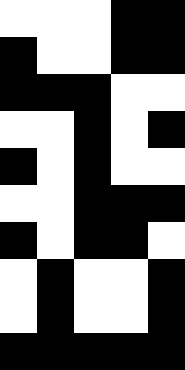[["white", "white", "white", "black", "black"], ["black", "white", "white", "black", "black"], ["black", "black", "black", "white", "white"], ["white", "white", "black", "white", "black"], ["black", "white", "black", "white", "white"], ["white", "white", "black", "black", "black"], ["black", "white", "black", "black", "white"], ["white", "black", "white", "white", "black"], ["white", "black", "white", "white", "black"], ["black", "black", "black", "black", "black"]]